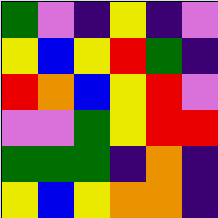[["green", "violet", "indigo", "yellow", "indigo", "violet"], ["yellow", "blue", "yellow", "red", "green", "indigo"], ["red", "orange", "blue", "yellow", "red", "violet"], ["violet", "violet", "green", "yellow", "red", "red"], ["green", "green", "green", "indigo", "orange", "indigo"], ["yellow", "blue", "yellow", "orange", "orange", "indigo"]]